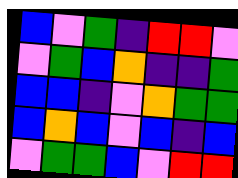[["blue", "violet", "green", "indigo", "red", "red", "violet"], ["violet", "green", "blue", "orange", "indigo", "indigo", "green"], ["blue", "blue", "indigo", "violet", "orange", "green", "green"], ["blue", "orange", "blue", "violet", "blue", "indigo", "blue"], ["violet", "green", "green", "blue", "violet", "red", "red"]]